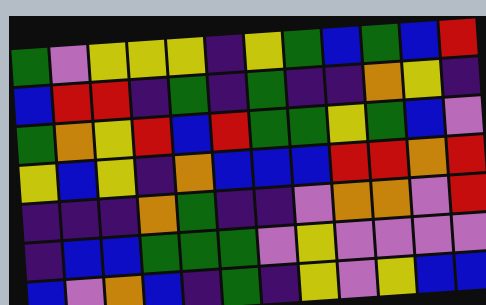[["green", "violet", "yellow", "yellow", "yellow", "indigo", "yellow", "green", "blue", "green", "blue", "red"], ["blue", "red", "red", "indigo", "green", "indigo", "green", "indigo", "indigo", "orange", "yellow", "indigo"], ["green", "orange", "yellow", "red", "blue", "red", "green", "green", "yellow", "green", "blue", "violet"], ["yellow", "blue", "yellow", "indigo", "orange", "blue", "blue", "blue", "red", "red", "orange", "red"], ["indigo", "indigo", "indigo", "orange", "green", "indigo", "indigo", "violet", "orange", "orange", "violet", "red"], ["indigo", "blue", "blue", "green", "green", "green", "violet", "yellow", "violet", "violet", "violet", "violet"], ["blue", "violet", "orange", "blue", "indigo", "green", "indigo", "yellow", "violet", "yellow", "blue", "blue"]]